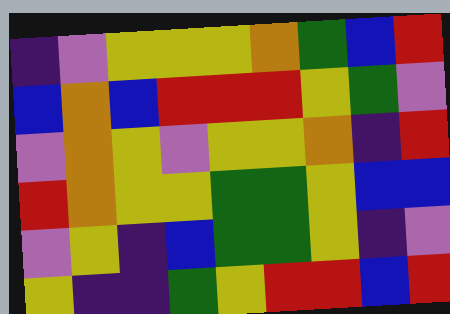[["indigo", "violet", "yellow", "yellow", "yellow", "orange", "green", "blue", "red"], ["blue", "orange", "blue", "red", "red", "red", "yellow", "green", "violet"], ["violet", "orange", "yellow", "violet", "yellow", "yellow", "orange", "indigo", "red"], ["red", "orange", "yellow", "yellow", "green", "green", "yellow", "blue", "blue"], ["violet", "yellow", "indigo", "blue", "green", "green", "yellow", "indigo", "violet"], ["yellow", "indigo", "indigo", "green", "yellow", "red", "red", "blue", "red"]]